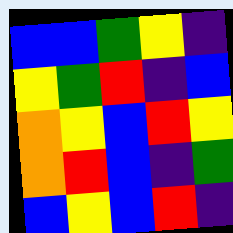[["blue", "blue", "green", "yellow", "indigo"], ["yellow", "green", "red", "indigo", "blue"], ["orange", "yellow", "blue", "red", "yellow"], ["orange", "red", "blue", "indigo", "green"], ["blue", "yellow", "blue", "red", "indigo"]]